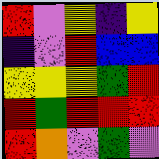[["red", "violet", "yellow", "indigo", "yellow"], ["indigo", "violet", "red", "blue", "blue"], ["yellow", "yellow", "yellow", "green", "red"], ["red", "green", "red", "red", "red"], ["red", "orange", "violet", "green", "violet"]]